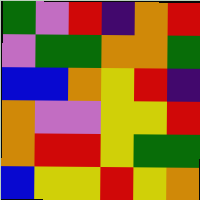[["green", "violet", "red", "indigo", "orange", "red"], ["violet", "green", "green", "orange", "orange", "green"], ["blue", "blue", "orange", "yellow", "red", "indigo"], ["orange", "violet", "violet", "yellow", "yellow", "red"], ["orange", "red", "red", "yellow", "green", "green"], ["blue", "yellow", "yellow", "red", "yellow", "orange"]]